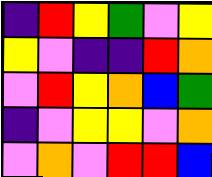[["indigo", "red", "yellow", "green", "violet", "yellow"], ["yellow", "violet", "indigo", "indigo", "red", "orange"], ["violet", "red", "yellow", "orange", "blue", "green"], ["indigo", "violet", "yellow", "yellow", "violet", "orange"], ["violet", "orange", "violet", "red", "red", "blue"]]